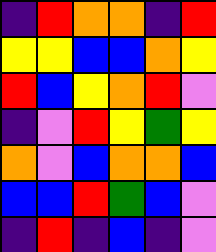[["indigo", "red", "orange", "orange", "indigo", "red"], ["yellow", "yellow", "blue", "blue", "orange", "yellow"], ["red", "blue", "yellow", "orange", "red", "violet"], ["indigo", "violet", "red", "yellow", "green", "yellow"], ["orange", "violet", "blue", "orange", "orange", "blue"], ["blue", "blue", "red", "green", "blue", "violet"], ["indigo", "red", "indigo", "blue", "indigo", "violet"]]